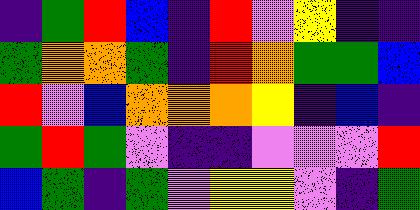[["indigo", "green", "red", "blue", "indigo", "red", "violet", "yellow", "indigo", "indigo"], ["green", "orange", "orange", "green", "indigo", "red", "orange", "green", "green", "blue"], ["red", "violet", "blue", "orange", "orange", "orange", "yellow", "indigo", "blue", "indigo"], ["green", "red", "green", "violet", "indigo", "indigo", "violet", "violet", "violet", "red"], ["blue", "green", "indigo", "green", "violet", "yellow", "yellow", "violet", "indigo", "green"]]